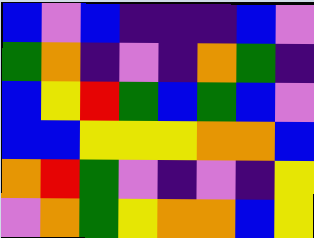[["blue", "violet", "blue", "indigo", "indigo", "indigo", "blue", "violet"], ["green", "orange", "indigo", "violet", "indigo", "orange", "green", "indigo"], ["blue", "yellow", "red", "green", "blue", "green", "blue", "violet"], ["blue", "blue", "yellow", "yellow", "yellow", "orange", "orange", "blue"], ["orange", "red", "green", "violet", "indigo", "violet", "indigo", "yellow"], ["violet", "orange", "green", "yellow", "orange", "orange", "blue", "yellow"]]